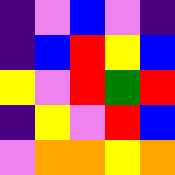[["indigo", "violet", "blue", "violet", "indigo"], ["indigo", "blue", "red", "yellow", "blue"], ["yellow", "violet", "red", "green", "red"], ["indigo", "yellow", "violet", "red", "blue"], ["violet", "orange", "orange", "yellow", "orange"]]